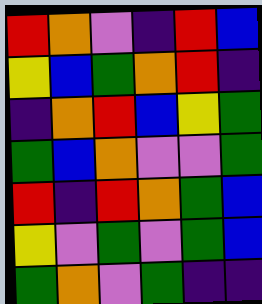[["red", "orange", "violet", "indigo", "red", "blue"], ["yellow", "blue", "green", "orange", "red", "indigo"], ["indigo", "orange", "red", "blue", "yellow", "green"], ["green", "blue", "orange", "violet", "violet", "green"], ["red", "indigo", "red", "orange", "green", "blue"], ["yellow", "violet", "green", "violet", "green", "blue"], ["green", "orange", "violet", "green", "indigo", "indigo"]]